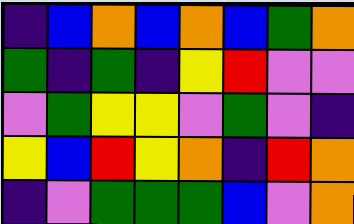[["indigo", "blue", "orange", "blue", "orange", "blue", "green", "orange"], ["green", "indigo", "green", "indigo", "yellow", "red", "violet", "violet"], ["violet", "green", "yellow", "yellow", "violet", "green", "violet", "indigo"], ["yellow", "blue", "red", "yellow", "orange", "indigo", "red", "orange"], ["indigo", "violet", "green", "green", "green", "blue", "violet", "orange"]]